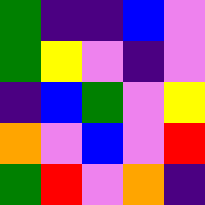[["green", "indigo", "indigo", "blue", "violet"], ["green", "yellow", "violet", "indigo", "violet"], ["indigo", "blue", "green", "violet", "yellow"], ["orange", "violet", "blue", "violet", "red"], ["green", "red", "violet", "orange", "indigo"]]